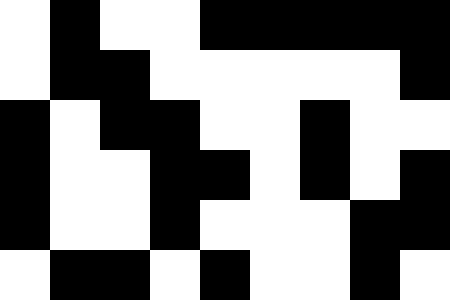[["white", "black", "white", "white", "black", "black", "black", "black", "black"], ["white", "black", "black", "white", "white", "white", "white", "white", "black"], ["black", "white", "black", "black", "white", "white", "black", "white", "white"], ["black", "white", "white", "black", "black", "white", "black", "white", "black"], ["black", "white", "white", "black", "white", "white", "white", "black", "black"], ["white", "black", "black", "white", "black", "white", "white", "black", "white"]]